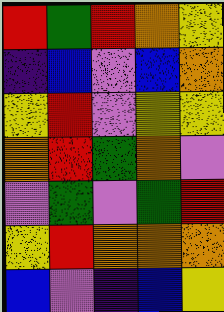[["red", "green", "red", "orange", "yellow"], ["indigo", "blue", "violet", "blue", "orange"], ["yellow", "red", "violet", "yellow", "yellow"], ["orange", "red", "green", "orange", "violet"], ["violet", "green", "violet", "green", "red"], ["yellow", "red", "orange", "orange", "orange"], ["blue", "violet", "indigo", "blue", "yellow"]]